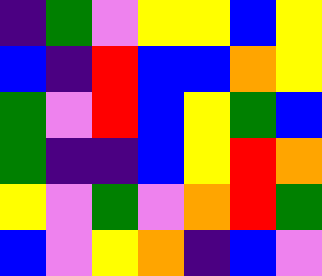[["indigo", "green", "violet", "yellow", "yellow", "blue", "yellow"], ["blue", "indigo", "red", "blue", "blue", "orange", "yellow"], ["green", "violet", "red", "blue", "yellow", "green", "blue"], ["green", "indigo", "indigo", "blue", "yellow", "red", "orange"], ["yellow", "violet", "green", "violet", "orange", "red", "green"], ["blue", "violet", "yellow", "orange", "indigo", "blue", "violet"]]